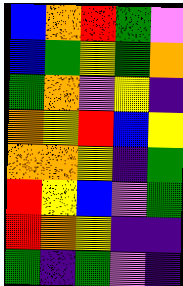[["blue", "orange", "red", "green", "violet"], ["blue", "green", "yellow", "green", "orange"], ["green", "orange", "violet", "yellow", "indigo"], ["orange", "yellow", "red", "blue", "yellow"], ["orange", "orange", "yellow", "indigo", "green"], ["red", "yellow", "blue", "violet", "green"], ["red", "orange", "yellow", "indigo", "indigo"], ["green", "indigo", "green", "violet", "indigo"]]